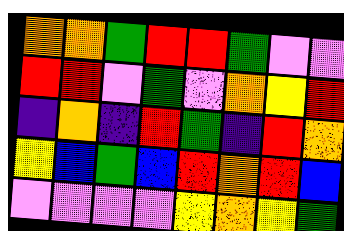[["orange", "orange", "green", "red", "red", "green", "violet", "violet"], ["red", "red", "violet", "green", "violet", "orange", "yellow", "red"], ["indigo", "orange", "indigo", "red", "green", "indigo", "red", "orange"], ["yellow", "blue", "green", "blue", "red", "orange", "red", "blue"], ["violet", "violet", "violet", "violet", "yellow", "orange", "yellow", "green"]]